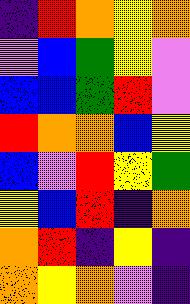[["indigo", "red", "orange", "yellow", "orange"], ["violet", "blue", "green", "yellow", "violet"], ["blue", "blue", "green", "red", "violet"], ["red", "orange", "orange", "blue", "yellow"], ["blue", "violet", "red", "yellow", "green"], ["yellow", "blue", "red", "indigo", "orange"], ["orange", "red", "indigo", "yellow", "indigo"], ["orange", "yellow", "orange", "violet", "indigo"]]